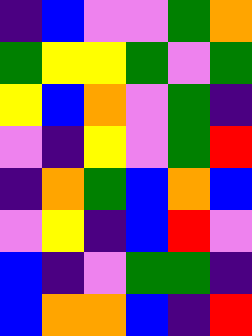[["indigo", "blue", "violet", "violet", "green", "orange"], ["green", "yellow", "yellow", "green", "violet", "green"], ["yellow", "blue", "orange", "violet", "green", "indigo"], ["violet", "indigo", "yellow", "violet", "green", "red"], ["indigo", "orange", "green", "blue", "orange", "blue"], ["violet", "yellow", "indigo", "blue", "red", "violet"], ["blue", "indigo", "violet", "green", "green", "indigo"], ["blue", "orange", "orange", "blue", "indigo", "red"]]